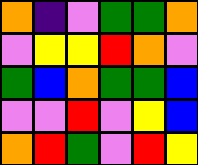[["orange", "indigo", "violet", "green", "green", "orange"], ["violet", "yellow", "yellow", "red", "orange", "violet"], ["green", "blue", "orange", "green", "green", "blue"], ["violet", "violet", "red", "violet", "yellow", "blue"], ["orange", "red", "green", "violet", "red", "yellow"]]